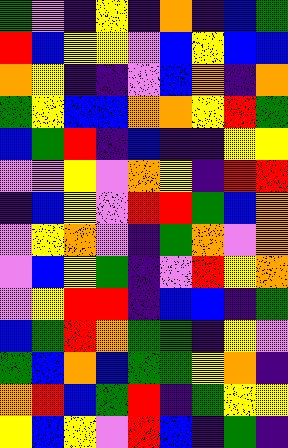[["green", "violet", "indigo", "yellow", "indigo", "orange", "indigo", "blue", "green"], ["red", "blue", "yellow", "yellow", "violet", "blue", "yellow", "blue", "blue"], ["orange", "yellow", "indigo", "indigo", "violet", "blue", "orange", "indigo", "orange"], ["green", "yellow", "blue", "blue", "orange", "orange", "yellow", "red", "green"], ["blue", "green", "red", "indigo", "blue", "indigo", "indigo", "yellow", "yellow"], ["violet", "violet", "yellow", "violet", "orange", "yellow", "indigo", "red", "red"], ["indigo", "blue", "yellow", "violet", "red", "red", "green", "blue", "orange"], ["violet", "yellow", "orange", "violet", "indigo", "green", "orange", "violet", "orange"], ["violet", "blue", "yellow", "green", "indigo", "violet", "red", "yellow", "orange"], ["violet", "yellow", "red", "red", "indigo", "blue", "blue", "indigo", "green"], ["blue", "green", "red", "orange", "green", "green", "indigo", "yellow", "violet"], ["green", "blue", "orange", "blue", "green", "green", "yellow", "orange", "indigo"], ["orange", "red", "blue", "green", "red", "indigo", "green", "yellow", "yellow"], ["yellow", "blue", "yellow", "violet", "red", "blue", "indigo", "green", "indigo"]]